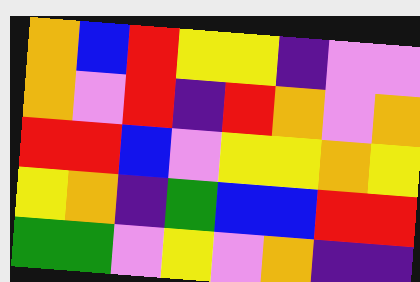[["orange", "blue", "red", "yellow", "yellow", "indigo", "violet", "violet"], ["orange", "violet", "red", "indigo", "red", "orange", "violet", "orange"], ["red", "red", "blue", "violet", "yellow", "yellow", "orange", "yellow"], ["yellow", "orange", "indigo", "green", "blue", "blue", "red", "red"], ["green", "green", "violet", "yellow", "violet", "orange", "indigo", "indigo"]]